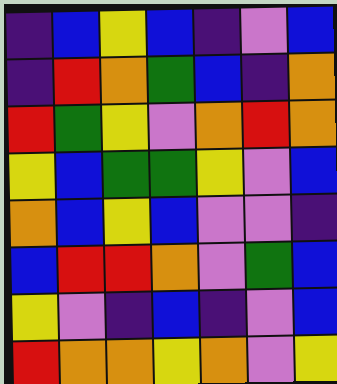[["indigo", "blue", "yellow", "blue", "indigo", "violet", "blue"], ["indigo", "red", "orange", "green", "blue", "indigo", "orange"], ["red", "green", "yellow", "violet", "orange", "red", "orange"], ["yellow", "blue", "green", "green", "yellow", "violet", "blue"], ["orange", "blue", "yellow", "blue", "violet", "violet", "indigo"], ["blue", "red", "red", "orange", "violet", "green", "blue"], ["yellow", "violet", "indigo", "blue", "indigo", "violet", "blue"], ["red", "orange", "orange", "yellow", "orange", "violet", "yellow"]]